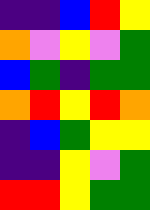[["indigo", "indigo", "blue", "red", "yellow"], ["orange", "violet", "yellow", "violet", "green"], ["blue", "green", "indigo", "green", "green"], ["orange", "red", "yellow", "red", "orange"], ["indigo", "blue", "green", "yellow", "yellow"], ["indigo", "indigo", "yellow", "violet", "green"], ["red", "red", "yellow", "green", "green"]]